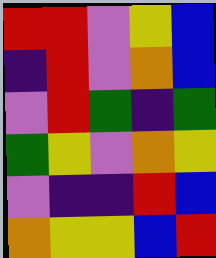[["red", "red", "violet", "yellow", "blue"], ["indigo", "red", "violet", "orange", "blue"], ["violet", "red", "green", "indigo", "green"], ["green", "yellow", "violet", "orange", "yellow"], ["violet", "indigo", "indigo", "red", "blue"], ["orange", "yellow", "yellow", "blue", "red"]]